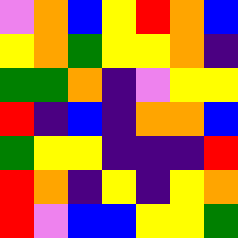[["violet", "orange", "blue", "yellow", "red", "orange", "blue"], ["yellow", "orange", "green", "yellow", "yellow", "orange", "indigo"], ["green", "green", "orange", "indigo", "violet", "yellow", "yellow"], ["red", "indigo", "blue", "indigo", "orange", "orange", "blue"], ["green", "yellow", "yellow", "indigo", "indigo", "indigo", "red"], ["red", "orange", "indigo", "yellow", "indigo", "yellow", "orange"], ["red", "violet", "blue", "blue", "yellow", "yellow", "green"]]